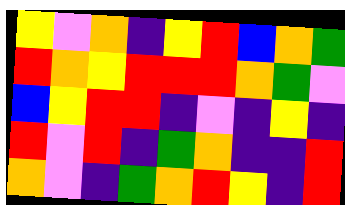[["yellow", "violet", "orange", "indigo", "yellow", "red", "blue", "orange", "green"], ["red", "orange", "yellow", "red", "red", "red", "orange", "green", "violet"], ["blue", "yellow", "red", "red", "indigo", "violet", "indigo", "yellow", "indigo"], ["red", "violet", "red", "indigo", "green", "orange", "indigo", "indigo", "red"], ["orange", "violet", "indigo", "green", "orange", "red", "yellow", "indigo", "red"]]